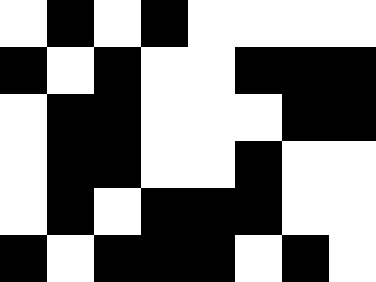[["white", "black", "white", "black", "white", "white", "white", "white"], ["black", "white", "black", "white", "white", "black", "black", "black"], ["white", "black", "black", "white", "white", "white", "black", "black"], ["white", "black", "black", "white", "white", "black", "white", "white"], ["white", "black", "white", "black", "black", "black", "white", "white"], ["black", "white", "black", "black", "black", "white", "black", "white"]]